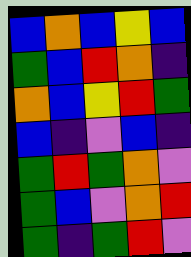[["blue", "orange", "blue", "yellow", "blue"], ["green", "blue", "red", "orange", "indigo"], ["orange", "blue", "yellow", "red", "green"], ["blue", "indigo", "violet", "blue", "indigo"], ["green", "red", "green", "orange", "violet"], ["green", "blue", "violet", "orange", "red"], ["green", "indigo", "green", "red", "violet"]]